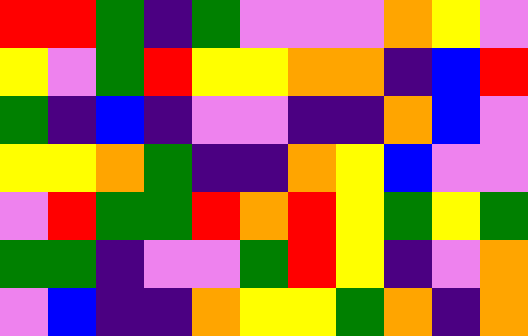[["red", "red", "green", "indigo", "green", "violet", "violet", "violet", "orange", "yellow", "violet"], ["yellow", "violet", "green", "red", "yellow", "yellow", "orange", "orange", "indigo", "blue", "red"], ["green", "indigo", "blue", "indigo", "violet", "violet", "indigo", "indigo", "orange", "blue", "violet"], ["yellow", "yellow", "orange", "green", "indigo", "indigo", "orange", "yellow", "blue", "violet", "violet"], ["violet", "red", "green", "green", "red", "orange", "red", "yellow", "green", "yellow", "green"], ["green", "green", "indigo", "violet", "violet", "green", "red", "yellow", "indigo", "violet", "orange"], ["violet", "blue", "indigo", "indigo", "orange", "yellow", "yellow", "green", "orange", "indigo", "orange"]]